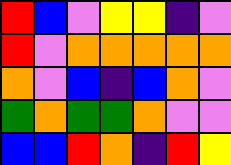[["red", "blue", "violet", "yellow", "yellow", "indigo", "violet"], ["red", "violet", "orange", "orange", "orange", "orange", "orange"], ["orange", "violet", "blue", "indigo", "blue", "orange", "violet"], ["green", "orange", "green", "green", "orange", "violet", "violet"], ["blue", "blue", "red", "orange", "indigo", "red", "yellow"]]